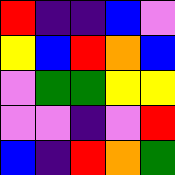[["red", "indigo", "indigo", "blue", "violet"], ["yellow", "blue", "red", "orange", "blue"], ["violet", "green", "green", "yellow", "yellow"], ["violet", "violet", "indigo", "violet", "red"], ["blue", "indigo", "red", "orange", "green"]]